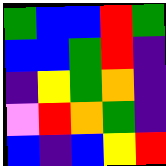[["green", "blue", "blue", "red", "green"], ["blue", "blue", "green", "red", "indigo"], ["indigo", "yellow", "green", "orange", "indigo"], ["violet", "red", "orange", "green", "indigo"], ["blue", "indigo", "blue", "yellow", "red"]]